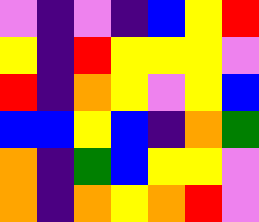[["violet", "indigo", "violet", "indigo", "blue", "yellow", "red"], ["yellow", "indigo", "red", "yellow", "yellow", "yellow", "violet"], ["red", "indigo", "orange", "yellow", "violet", "yellow", "blue"], ["blue", "blue", "yellow", "blue", "indigo", "orange", "green"], ["orange", "indigo", "green", "blue", "yellow", "yellow", "violet"], ["orange", "indigo", "orange", "yellow", "orange", "red", "violet"]]